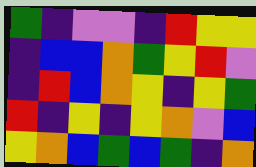[["green", "indigo", "violet", "violet", "indigo", "red", "yellow", "yellow"], ["indigo", "blue", "blue", "orange", "green", "yellow", "red", "violet"], ["indigo", "red", "blue", "orange", "yellow", "indigo", "yellow", "green"], ["red", "indigo", "yellow", "indigo", "yellow", "orange", "violet", "blue"], ["yellow", "orange", "blue", "green", "blue", "green", "indigo", "orange"]]